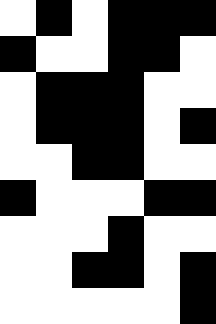[["white", "black", "white", "black", "black", "black"], ["black", "white", "white", "black", "black", "white"], ["white", "black", "black", "black", "white", "white"], ["white", "black", "black", "black", "white", "black"], ["white", "white", "black", "black", "white", "white"], ["black", "white", "white", "white", "black", "black"], ["white", "white", "white", "black", "white", "white"], ["white", "white", "black", "black", "white", "black"], ["white", "white", "white", "white", "white", "black"]]